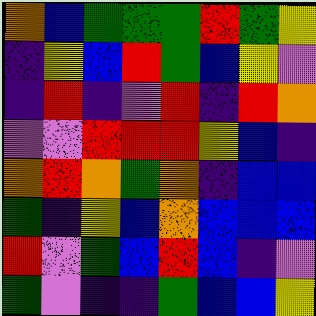[["orange", "blue", "green", "green", "green", "red", "green", "yellow"], ["indigo", "yellow", "blue", "red", "green", "blue", "yellow", "violet"], ["indigo", "red", "indigo", "violet", "red", "indigo", "red", "orange"], ["violet", "violet", "red", "red", "red", "yellow", "blue", "indigo"], ["orange", "red", "orange", "green", "orange", "indigo", "blue", "blue"], ["green", "indigo", "yellow", "blue", "orange", "blue", "blue", "blue"], ["red", "violet", "green", "blue", "red", "blue", "indigo", "violet"], ["green", "violet", "indigo", "indigo", "green", "blue", "blue", "yellow"]]